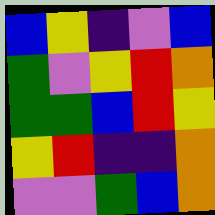[["blue", "yellow", "indigo", "violet", "blue"], ["green", "violet", "yellow", "red", "orange"], ["green", "green", "blue", "red", "yellow"], ["yellow", "red", "indigo", "indigo", "orange"], ["violet", "violet", "green", "blue", "orange"]]